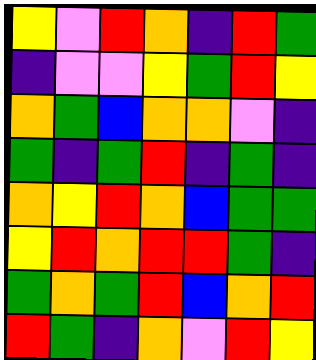[["yellow", "violet", "red", "orange", "indigo", "red", "green"], ["indigo", "violet", "violet", "yellow", "green", "red", "yellow"], ["orange", "green", "blue", "orange", "orange", "violet", "indigo"], ["green", "indigo", "green", "red", "indigo", "green", "indigo"], ["orange", "yellow", "red", "orange", "blue", "green", "green"], ["yellow", "red", "orange", "red", "red", "green", "indigo"], ["green", "orange", "green", "red", "blue", "orange", "red"], ["red", "green", "indigo", "orange", "violet", "red", "yellow"]]